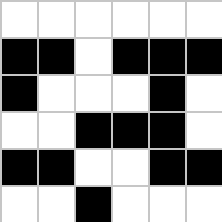[["white", "white", "white", "white", "white", "white"], ["black", "black", "white", "black", "black", "black"], ["black", "white", "white", "white", "black", "white"], ["white", "white", "black", "black", "black", "white"], ["black", "black", "white", "white", "black", "black"], ["white", "white", "black", "white", "white", "white"]]